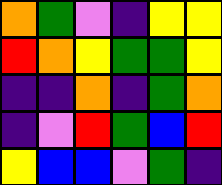[["orange", "green", "violet", "indigo", "yellow", "yellow"], ["red", "orange", "yellow", "green", "green", "yellow"], ["indigo", "indigo", "orange", "indigo", "green", "orange"], ["indigo", "violet", "red", "green", "blue", "red"], ["yellow", "blue", "blue", "violet", "green", "indigo"]]